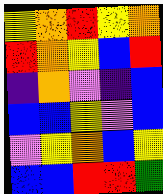[["yellow", "orange", "red", "yellow", "orange"], ["red", "orange", "yellow", "blue", "red"], ["indigo", "orange", "violet", "indigo", "blue"], ["blue", "blue", "yellow", "violet", "blue"], ["violet", "yellow", "orange", "blue", "yellow"], ["blue", "blue", "red", "red", "green"]]